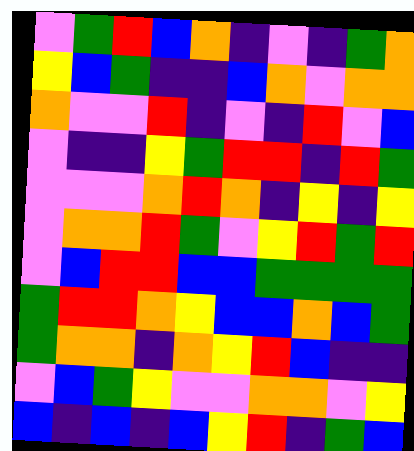[["violet", "green", "red", "blue", "orange", "indigo", "violet", "indigo", "green", "orange"], ["yellow", "blue", "green", "indigo", "indigo", "blue", "orange", "violet", "orange", "orange"], ["orange", "violet", "violet", "red", "indigo", "violet", "indigo", "red", "violet", "blue"], ["violet", "indigo", "indigo", "yellow", "green", "red", "red", "indigo", "red", "green"], ["violet", "violet", "violet", "orange", "red", "orange", "indigo", "yellow", "indigo", "yellow"], ["violet", "orange", "orange", "red", "green", "violet", "yellow", "red", "green", "red"], ["violet", "blue", "red", "red", "blue", "blue", "green", "green", "green", "green"], ["green", "red", "red", "orange", "yellow", "blue", "blue", "orange", "blue", "green"], ["green", "orange", "orange", "indigo", "orange", "yellow", "red", "blue", "indigo", "indigo"], ["violet", "blue", "green", "yellow", "violet", "violet", "orange", "orange", "violet", "yellow"], ["blue", "indigo", "blue", "indigo", "blue", "yellow", "red", "indigo", "green", "blue"]]